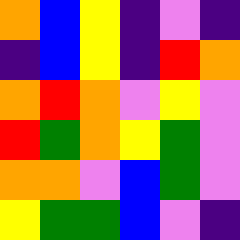[["orange", "blue", "yellow", "indigo", "violet", "indigo"], ["indigo", "blue", "yellow", "indigo", "red", "orange"], ["orange", "red", "orange", "violet", "yellow", "violet"], ["red", "green", "orange", "yellow", "green", "violet"], ["orange", "orange", "violet", "blue", "green", "violet"], ["yellow", "green", "green", "blue", "violet", "indigo"]]